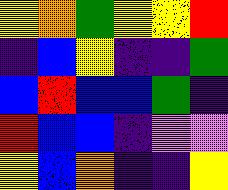[["yellow", "orange", "green", "yellow", "yellow", "red"], ["indigo", "blue", "yellow", "indigo", "indigo", "green"], ["blue", "red", "blue", "blue", "green", "indigo"], ["red", "blue", "blue", "indigo", "violet", "violet"], ["yellow", "blue", "orange", "indigo", "indigo", "yellow"]]